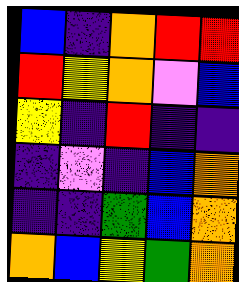[["blue", "indigo", "orange", "red", "red"], ["red", "yellow", "orange", "violet", "blue"], ["yellow", "indigo", "red", "indigo", "indigo"], ["indigo", "violet", "indigo", "blue", "orange"], ["indigo", "indigo", "green", "blue", "orange"], ["orange", "blue", "yellow", "green", "orange"]]